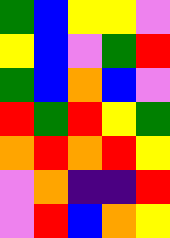[["green", "blue", "yellow", "yellow", "violet"], ["yellow", "blue", "violet", "green", "red"], ["green", "blue", "orange", "blue", "violet"], ["red", "green", "red", "yellow", "green"], ["orange", "red", "orange", "red", "yellow"], ["violet", "orange", "indigo", "indigo", "red"], ["violet", "red", "blue", "orange", "yellow"]]